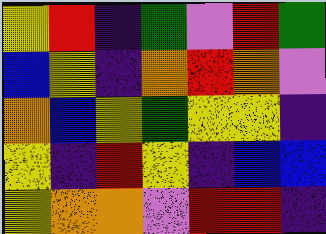[["yellow", "red", "indigo", "green", "violet", "red", "green"], ["blue", "yellow", "indigo", "orange", "red", "orange", "violet"], ["orange", "blue", "yellow", "green", "yellow", "yellow", "indigo"], ["yellow", "indigo", "red", "yellow", "indigo", "blue", "blue"], ["yellow", "orange", "orange", "violet", "red", "red", "indigo"]]